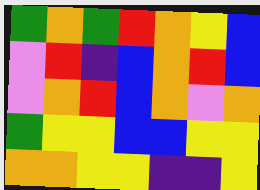[["green", "orange", "green", "red", "orange", "yellow", "blue"], ["violet", "red", "indigo", "blue", "orange", "red", "blue"], ["violet", "orange", "red", "blue", "orange", "violet", "orange"], ["green", "yellow", "yellow", "blue", "blue", "yellow", "yellow"], ["orange", "orange", "yellow", "yellow", "indigo", "indigo", "yellow"]]